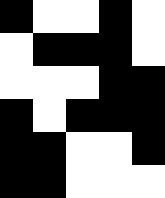[["black", "white", "white", "black", "white"], ["white", "black", "black", "black", "white"], ["white", "white", "white", "black", "black"], ["black", "white", "black", "black", "black"], ["black", "black", "white", "white", "black"], ["black", "black", "white", "white", "white"]]